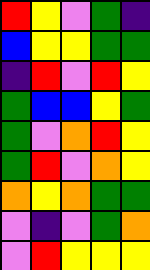[["red", "yellow", "violet", "green", "indigo"], ["blue", "yellow", "yellow", "green", "green"], ["indigo", "red", "violet", "red", "yellow"], ["green", "blue", "blue", "yellow", "green"], ["green", "violet", "orange", "red", "yellow"], ["green", "red", "violet", "orange", "yellow"], ["orange", "yellow", "orange", "green", "green"], ["violet", "indigo", "violet", "green", "orange"], ["violet", "red", "yellow", "yellow", "yellow"]]